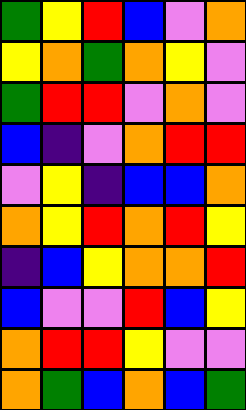[["green", "yellow", "red", "blue", "violet", "orange"], ["yellow", "orange", "green", "orange", "yellow", "violet"], ["green", "red", "red", "violet", "orange", "violet"], ["blue", "indigo", "violet", "orange", "red", "red"], ["violet", "yellow", "indigo", "blue", "blue", "orange"], ["orange", "yellow", "red", "orange", "red", "yellow"], ["indigo", "blue", "yellow", "orange", "orange", "red"], ["blue", "violet", "violet", "red", "blue", "yellow"], ["orange", "red", "red", "yellow", "violet", "violet"], ["orange", "green", "blue", "orange", "blue", "green"]]